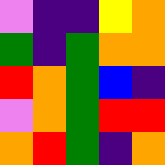[["violet", "indigo", "indigo", "yellow", "orange"], ["green", "indigo", "green", "orange", "orange"], ["red", "orange", "green", "blue", "indigo"], ["violet", "orange", "green", "red", "red"], ["orange", "red", "green", "indigo", "orange"]]